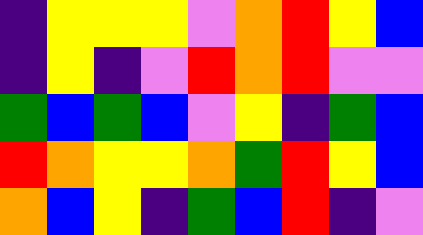[["indigo", "yellow", "yellow", "yellow", "violet", "orange", "red", "yellow", "blue"], ["indigo", "yellow", "indigo", "violet", "red", "orange", "red", "violet", "violet"], ["green", "blue", "green", "blue", "violet", "yellow", "indigo", "green", "blue"], ["red", "orange", "yellow", "yellow", "orange", "green", "red", "yellow", "blue"], ["orange", "blue", "yellow", "indigo", "green", "blue", "red", "indigo", "violet"]]